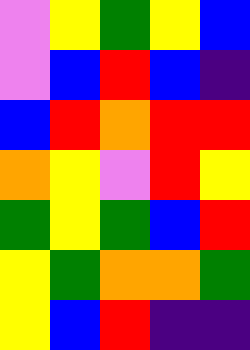[["violet", "yellow", "green", "yellow", "blue"], ["violet", "blue", "red", "blue", "indigo"], ["blue", "red", "orange", "red", "red"], ["orange", "yellow", "violet", "red", "yellow"], ["green", "yellow", "green", "blue", "red"], ["yellow", "green", "orange", "orange", "green"], ["yellow", "blue", "red", "indigo", "indigo"]]